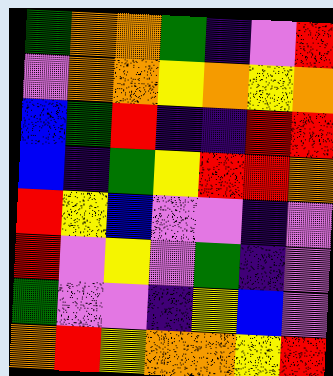[["green", "orange", "orange", "green", "indigo", "violet", "red"], ["violet", "orange", "orange", "yellow", "orange", "yellow", "orange"], ["blue", "green", "red", "indigo", "indigo", "red", "red"], ["blue", "indigo", "green", "yellow", "red", "red", "orange"], ["red", "yellow", "blue", "violet", "violet", "indigo", "violet"], ["red", "violet", "yellow", "violet", "green", "indigo", "violet"], ["green", "violet", "violet", "indigo", "yellow", "blue", "violet"], ["orange", "red", "yellow", "orange", "orange", "yellow", "red"]]